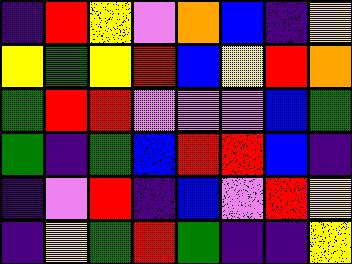[["indigo", "red", "yellow", "violet", "orange", "blue", "indigo", "yellow"], ["yellow", "green", "yellow", "red", "blue", "yellow", "red", "orange"], ["green", "red", "red", "violet", "violet", "violet", "blue", "green"], ["green", "indigo", "green", "blue", "red", "red", "blue", "indigo"], ["indigo", "violet", "red", "indigo", "blue", "violet", "red", "yellow"], ["indigo", "yellow", "green", "red", "green", "indigo", "indigo", "yellow"]]